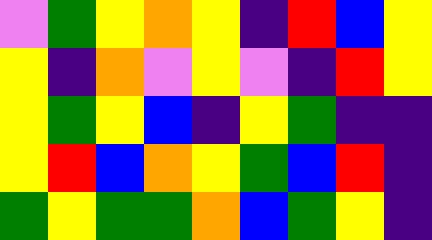[["violet", "green", "yellow", "orange", "yellow", "indigo", "red", "blue", "yellow"], ["yellow", "indigo", "orange", "violet", "yellow", "violet", "indigo", "red", "yellow"], ["yellow", "green", "yellow", "blue", "indigo", "yellow", "green", "indigo", "indigo"], ["yellow", "red", "blue", "orange", "yellow", "green", "blue", "red", "indigo"], ["green", "yellow", "green", "green", "orange", "blue", "green", "yellow", "indigo"]]